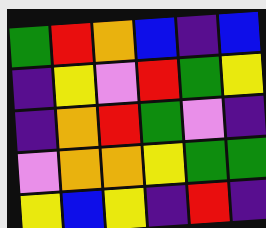[["green", "red", "orange", "blue", "indigo", "blue"], ["indigo", "yellow", "violet", "red", "green", "yellow"], ["indigo", "orange", "red", "green", "violet", "indigo"], ["violet", "orange", "orange", "yellow", "green", "green"], ["yellow", "blue", "yellow", "indigo", "red", "indigo"]]